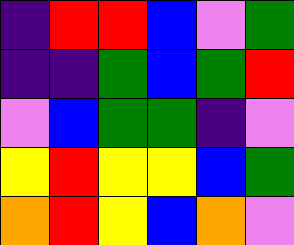[["indigo", "red", "red", "blue", "violet", "green"], ["indigo", "indigo", "green", "blue", "green", "red"], ["violet", "blue", "green", "green", "indigo", "violet"], ["yellow", "red", "yellow", "yellow", "blue", "green"], ["orange", "red", "yellow", "blue", "orange", "violet"]]